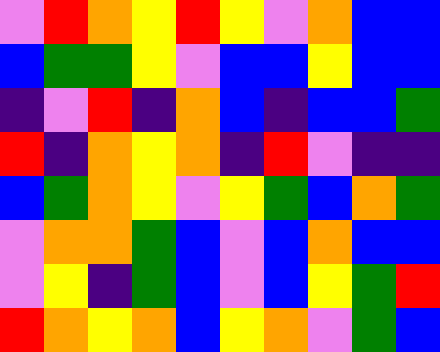[["violet", "red", "orange", "yellow", "red", "yellow", "violet", "orange", "blue", "blue"], ["blue", "green", "green", "yellow", "violet", "blue", "blue", "yellow", "blue", "blue"], ["indigo", "violet", "red", "indigo", "orange", "blue", "indigo", "blue", "blue", "green"], ["red", "indigo", "orange", "yellow", "orange", "indigo", "red", "violet", "indigo", "indigo"], ["blue", "green", "orange", "yellow", "violet", "yellow", "green", "blue", "orange", "green"], ["violet", "orange", "orange", "green", "blue", "violet", "blue", "orange", "blue", "blue"], ["violet", "yellow", "indigo", "green", "blue", "violet", "blue", "yellow", "green", "red"], ["red", "orange", "yellow", "orange", "blue", "yellow", "orange", "violet", "green", "blue"]]